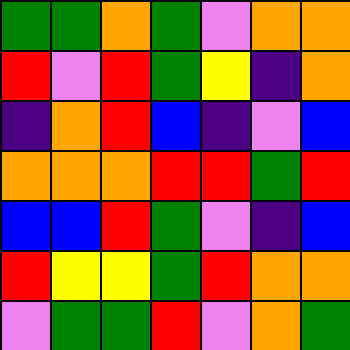[["green", "green", "orange", "green", "violet", "orange", "orange"], ["red", "violet", "red", "green", "yellow", "indigo", "orange"], ["indigo", "orange", "red", "blue", "indigo", "violet", "blue"], ["orange", "orange", "orange", "red", "red", "green", "red"], ["blue", "blue", "red", "green", "violet", "indigo", "blue"], ["red", "yellow", "yellow", "green", "red", "orange", "orange"], ["violet", "green", "green", "red", "violet", "orange", "green"]]